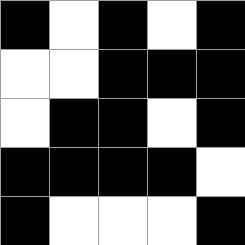[["black", "white", "black", "white", "black"], ["white", "white", "black", "black", "black"], ["white", "black", "black", "white", "black"], ["black", "black", "black", "black", "white"], ["black", "white", "white", "white", "black"]]